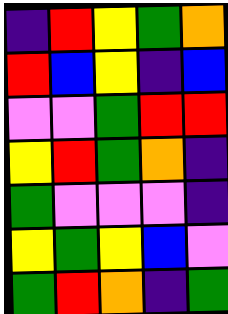[["indigo", "red", "yellow", "green", "orange"], ["red", "blue", "yellow", "indigo", "blue"], ["violet", "violet", "green", "red", "red"], ["yellow", "red", "green", "orange", "indigo"], ["green", "violet", "violet", "violet", "indigo"], ["yellow", "green", "yellow", "blue", "violet"], ["green", "red", "orange", "indigo", "green"]]